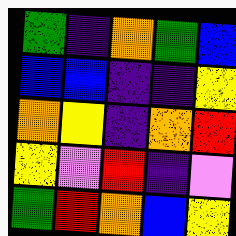[["green", "indigo", "orange", "green", "blue"], ["blue", "blue", "indigo", "indigo", "yellow"], ["orange", "yellow", "indigo", "orange", "red"], ["yellow", "violet", "red", "indigo", "violet"], ["green", "red", "orange", "blue", "yellow"]]